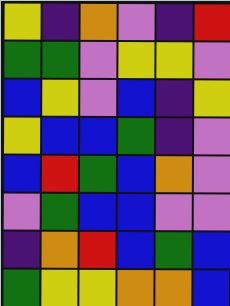[["yellow", "indigo", "orange", "violet", "indigo", "red"], ["green", "green", "violet", "yellow", "yellow", "violet"], ["blue", "yellow", "violet", "blue", "indigo", "yellow"], ["yellow", "blue", "blue", "green", "indigo", "violet"], ["blue", "red", "green", "blue", "orange", "violet"], ["violet", "green", "blue", "blue", "violet", "violet"], ["indigo", "orange", "red", "blue", "green", "blue"], ["green", "yellow", "yellow", "orange", "orange", "blue"]]